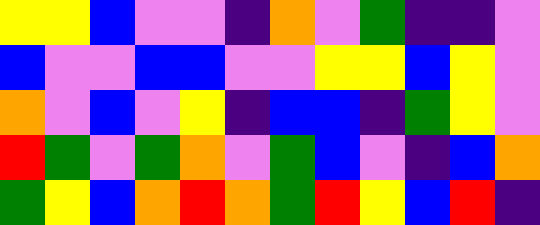[["yellow", "yellow", "blue", "violet", "violet", "indigo", "orange", "violet", "green", "indigo", "indigo", "violet"], ["blue", "violet", "violet", "blue", "blue", "violet", "violet", "yellow", "yellow", "blue", "yellow", "violet"], ["orange", "violet", "blue", "violet", "yellow", "indigo", "blue", "blue", "indigo", "green", "yellow", "violet"], ["red", "green", "violet", "green", "orange", "violet", "green", "blue", "violet", "indigo", "blue", "orange"], ["green", "yellow", "blue", "orange", "red", "orange", "green", "red", "yellow", "blue", "red", "indigo"]]